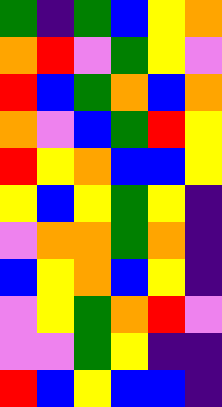[["green", "indigo", "green", "blue", "yellow", "orange"], ["orange", "red", "violet", "green", "yellow", "violet"], ["red", "blue", "green", "orange", "blue", "orange"], ["orange", "violet", "blue", "green", "red", "yellow"], ["red", "yellow", "orange", "blue", "blue", "yellow"], ["yellow", "blue", "yellow", "green", "yellow", "indigo"], ["violet", "orange", "orange", "green", "orange", "indigo"], ["blue", "yellow", "orange", "blue", "yellow", "indigo"], ["violet", "yellow", "green", "orange", "red", "violet"], ["violet", "violet", "green", "yellow", "indigo", "indigo"], ["red", "blue", "yellow", "blue", "blue", "indigo"]]